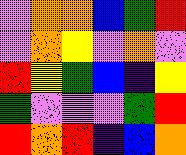[["violet", "orange", "orange", "blue", "green", "red"], ["violet", "orange", "yellow", "violet", "orange", "violet"], ["red", "yellow", "green", "blue", "indigo", "yellow"], ["green", "violet", "violet", "violet", "green", "red"], ["red", "orange", "red", "indigo", "blue", "orange"]]